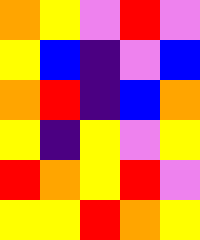[["orange", "yellow", "violet", "red", "violet"], ["yellow", "blue", "indigo", "violet", "blue"], ["orange", "red", "indigo", "blue", "orange"], ["yellow", "indigo", "yellow", "violet", "yellow"], ["red", "orange", "yellow", "red", "violet"], ["yellow", "yellow", "red", "orange", "yellow"]]